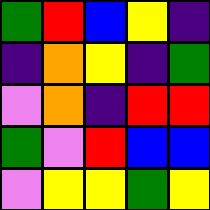[["green", "red", "blue", "yellow", "indigo"], ["indigo", "orange", "yellow", "indigo", "green"], ["violet", "orange", "indigo", "red", "red"], ["green", "violet", "red", "blue", "blue"], ["violet", "yellow", "yellow", "green", "yellow"]]